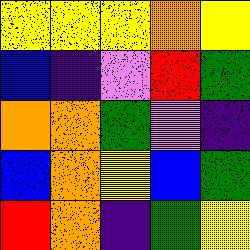[["yellow", "yellow", "yellow", "orange", "yellow"], ["blue", "indigo", "violet", "red", "green"], ["orange", "orange", "green", "violet", "indigo"], ["blue", "orange", "yellow", "blue", "green"], ["red", "orange", "indigo", "green", "yellow"]]